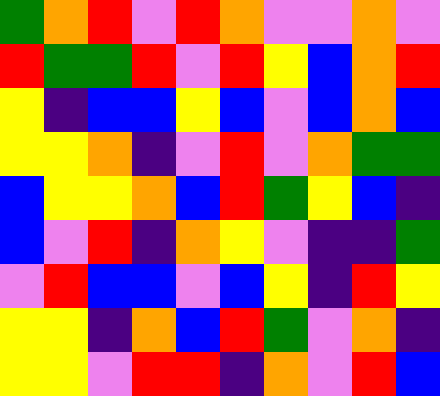[["green", "orange", "red", "violet", "red", "orange", "violet", "violet", "orange", "violet"], ["red", "green", "green", "red", "violet", "red", "yellow", "blue", "orange", "red"], ["yellow", "indigo", "blue", "blue", "yellow", "blue", "violet", "blue", "orange", "blue"], ["yellow", "yellow", "orange", "indigo", "violet", "red", "violet", "orange", "green", "green"], ["blue", "yellow", "yellow", "orange", "blue", "red", "green", "yellow", "blue", "indigo"], ["blue", "violet", "red", "indigo", "orange", "yellow", "violet", "indigo", "indigo", "green"], ["violet", "red", "blue", "blue", "violet", "blue", "yellow", "indigo", "red", "yellow"], ["yellow", "yellow", "indigo", "orange", "blue", "red", "green", "violet", "orange", "indigo"], ["yellow", "yellow", "violet", "red", "red", "indigo", "orange", "violet", "red", "blue"]]